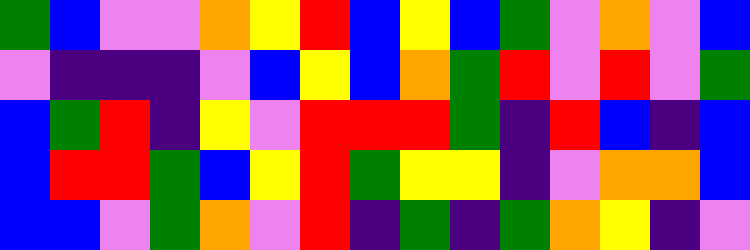[["green", "blue", "violet", "violet", "orange", "yellow", "red", "blue", "yellow", "blue", "green", "violet", "orange", "violet", "blue"], ["violet", "indigo", "indigo", "indigo", "violet", "blue", "yellow", "blue", "orange", "green", "red", "violet", "red", "violet", "green"], ["blue", "green", "red", "indigo", "yellow", "violet", "red", "red", "red", "green", "indigo", "red", "blue", "indigo", "blue"], ["blue", "red", "red", "green", "blue", "yellow", "red", "green", "yellow", "yellow", "indigo", "violet", "orange", "orange", "blue"], ["blue", "blue", "violet", "green", "orange", "violet", "red", "indigo", "green", "indigo", "green", "orange", "yellow", "indigo", "violet"]]